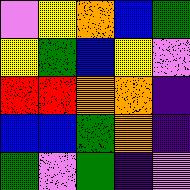[["violet", "yellow", "orange", "blue", "green"], ["yellow", "green", "blue", "yellow", "violet"], ["red", "red", "orange", "orange", "indigo"], ["blue", "blue", "green", "orange", "indigo"], ["green", "violet", "green", "indigo", "violet"]]